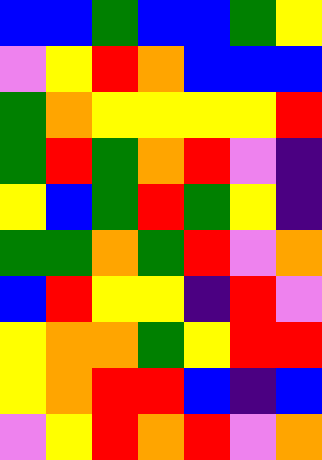[["blue", "blue", "green", "blue", "blue", "green", "yellow"], ["violet", "yellow", "red", "orange", "blue", "blue", "blue"], ["green", "orange", "yellow", "yellow", "yellow", "yellow", "red"], ["green", "red", "green", "orange", "red", "violet", "indigo"], ["yellow", "blue", "green", "red", "green", "yellow", "indigo"], ["green", "green", "orange", "green", "red", "violet", "orange"], ["blue", "red", "yellow", "yellow", "indigo", "red", "violet"], ["yellow", "orange", "orange", "green", "yellow", "red", "red"], ["yellow", "orange", "red", "red", "blue", "indigo", "blue"], ["violet", "yellow", "red", "orange", "red", "violet", "orange"]]